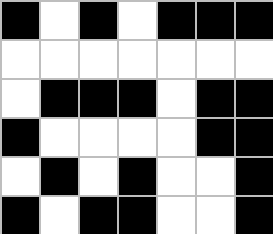[["black", "white", "black", "white", "black", "black", "black"], ["white", "white", "white", "white", "white", "white", "white"], ["white", "black", "black", "black", "white", "black", "black"], ["black", "white", "white", "white", "white", "black", "black"], ["white", "black", "white", "black", "white", "white", "black"], ["black", "white", "black", "black", "white", "white", "black"]]